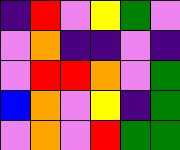[["indigo", "red", "violet", "yellow", "green", "violet"], ["violet", "orange", "indigo", "indigo", "violet", "indigo"], ["violet", "red", "red", "orange", "violet", "green"], ["blue", "orange", "violet", "yellow", "indigo", "green"], ["violet", "orange", "violet", "red", "green", "green"]]